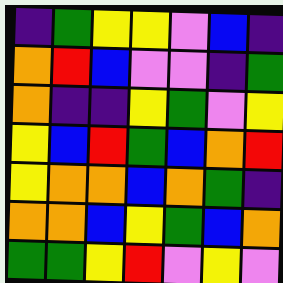[["indigo", "green", "yellow", "yellow", "violet", "blue", "indigo"], ["orange", "red", "blue", "violet", "violet", "indigo", "green"], ["orange", "indigo", "indigo", "yellow", "green", "violet", "yellow"], ["yellow", "blue", "red", "green", "blue", "orange", "red"], ["yellow", "orange", "orange", "blue", "orange", "green", "indigo"], ["orange", "orange", "blue", "yellow", "green", "blue", "orange"], ["green", "green", "yellow", "red", "violet", "yellow", "violet"]]